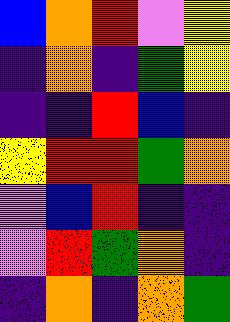[["blue", "orange", "red", "violet", "yellow"], ["indigo", "orange", "indigo", "green", "yellow"], ["indigo", "indigo", "red", "blue", "indigo"], ["yellow", "red", "red", "green", "orange"], ["violet", "blue", "red", "indigo", "indigo"], ["violet", "red", "green", "orange", "indigo"], ["indigo", "orange", "indigo", "orange", "green"]]